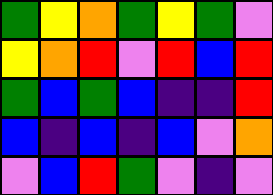[["green", "yellow", "orange", "green", "yellow", "green", "violet"], ["yellow", "orange", "red", "violet", "red", "blue", "red"], ["green", "blue", "green", "blue", "indigo", "indigo", "red"], ["blue", "indigo", "blue", "indigo", "blue", "violet", "orange"], ["violet", "blue", "red", "green", "violet", "indigo", "violet"]]